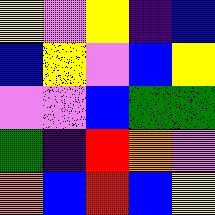[["yellow", "violet", "yellow", "indigo", "blue"], ["blue", "yellow", "violet", "blue", "yellow"], ["violet", "violet", "blue", "green", "green"], ["green", "indigo", "red", "orange", "violet"], ["orange", "blue", "red", "blue", "yellow"]]